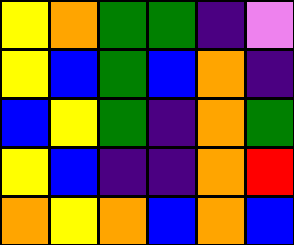[["yellow", "orange", "green", "green", "indigo", "violet"], ["yellow", "blue", "green", "blue", "orange", "indigo"], ["blue", "yellow", "green", "indigo", "orange", "green"], ["yellow", "blue", "indigo", "indigo", "orange", "red"], ["orange", "yellow", "orange", "blue", "orange", "blue"]]